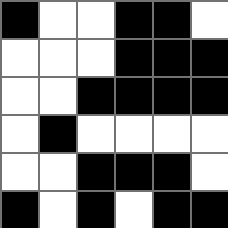[["black", "white", "white", "black", "black", "white"], ["white", "white", "white", "black", "black", "black"], ["white", "white", "black", "black", "black", "black"], ["white", "black", "white", "white", "white", "white"], ["white", "white", "black", "black", "black", "white"], ["black", "white", "black", "white", "black", "black"]]